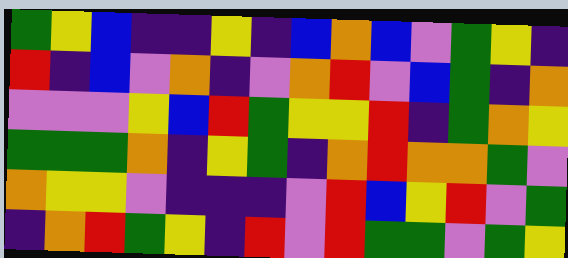[["green", "yellow", "blue", "indigo", "indigo", "yellow", "indigo", "blue", "orange", "blue", "violet", "green", "yellow", "indigo"], ["red", "indigo", "blue", "violet", "orange", "indigo", "violet", "orange", "red", "violet", "blue", "green", "indigo", "orange"], ["violet", "violet", "violet", "yellow", "blue", "red", "green", "yellow", "yellow", "red", "indigo", "green", "orange", "yellow"], ["green", "green", "green", "orange", "indigo", "yellow", "green", "indigo", "orange", "red", "orange", "orange", "green", "violet"], ["orange", "yellow", "yellow", "violet", "indigo", "indigo", "indigo", "violet", "red", "blue", "yellow", "red", "violet", "green"], ["indigo", "orange", "red", "green", "yellow", "indigo", "red", "violet", "red", "green", "green", "violet", "green", "yellow"]]